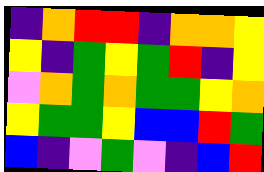[["indigo", "orange", "red", "red", "indigo", "orange", "orange", "yellow"], ["yellow", "indigo", "green", "yellow", "green", "red", "indigo", "yellow"], ["violet", "orange", "green", "orange", "green", "green", "yellow", "orange"], ["yellow", "green", "green", "yellow", "blue", "blue", "red", "green"], ["blue", "indigo", "violet", "green", "violet", "indigo", "blue", "red"]]